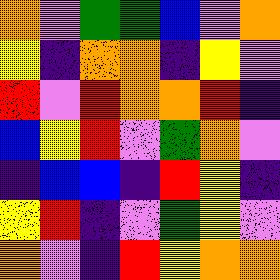[["orange", "violet", "green", "green", "blue", "violet", "orange"], ["yellow", "indigo", "orange", "orange", "indigo", "yellow", "violet"], ["red", "violet", "red", "orange", "orange", "red", "indigo"], ["blue", "yellow", "red", "violet", "green", "orange", "violet"], ["indigo", "blue", "blue", "indigo", "red", "yellow", "indigo"], ["yellow", "red", "indigo", "violet", "green", "yellow", "violet"], ["orange", "violet", "indigo", "red", "yellow", "orange", "orange"]]